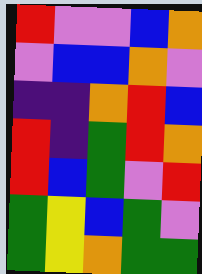[["red", "violet", "violet", "blue", "orange"], ["violet", "blue", "blue", "orange", "violet"], ["indigo", "indigo", "orange", "red", "blue"], ["red", "indigo", "green", "red", "orange"], ["red", "blue", "green", "violet", "red"], ["green", "yellow", "blue", "green", "violet"], ["green", "yellow", "orange", "green", "green"]]